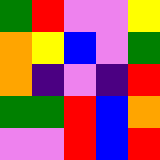[["green", "red", "violet", "violet", "yellow"], ["orange", "yellow", "blue", "violet", "green"], ["orange", "indigo", "violet", "indigo", "red"], ["green", "green", "red", "blue", "orange"], ["violet", "violet", "red", "blue", "red"]]